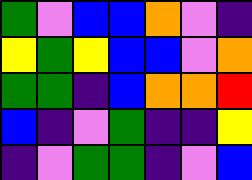[["green", "violet", "blue", "blue", "orange", "violet", "indigo"], ["yellow", "green", "yellow", "blue", "blue", "violet", "orange"], ["green", "green", "indigo", "blue", "orange", "orange", "red"], ["blue", "indigo", "violet", "green", "indigo", "indigo", "yellow"], ["indigo", "violet", "green", "green", "indigo", "violet", "blue"]]